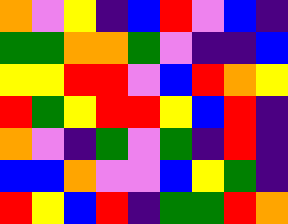[["orange", "violet", "yellow", "indigo", "blue", "red", "violet", "blue", "indigo"], ["green", "green", "orange", "orange", "green", "violet", "indigo", "indigo", "blue"], ["yellow", "yellow", "red", "red", "violet", "blue", "red", "orange", "yellow"], ["red", "green", "yellow", "red", "red", "yellow", "blue", "red", "indigo"], ["orange", "violet", "indigo", "green", "violet", "green", "indigo", "red", "indigo"], ["blue", "blue", "orange", "violet", "violet", "blue", "yellow", "green", "indigo"], ["red", "yellow", "blue", "red", "indigo", "green", "green", "red", "orange"]]